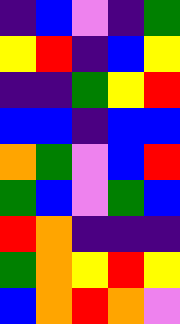[["indigo", "blue", "violet", "indigo", "green"], ["yellow", "red", "indigo", "blue", "yellow"], ["indigo", "indigo", "green", "yellow", "red"], ["blue", "blue", "indigo", "blue", "blue"], ["orange", "green", "violet", "blue", "red"], ["green", "blue", "violet", "green", "blue"], ["red", "orange", "indigo", "indigo", "indigo"], ["green", "orange", "yellow", "red", "yellow"], ["blue", "orange", "red", "orange", "violet"]]